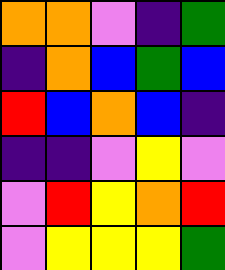[["orange", "orange", "violet", "indigo", "green"], ["indigo", "orange", "blue", "green", "blue"], ["red", "blue", "orange", "blue", "indigo"], ["indigo", "indigo", "violet", "yellow", "violet"], ["violet", "red", "yellow", "orange", "red"], ["violet", "yellow", "yellow", "yellow", "green"]]